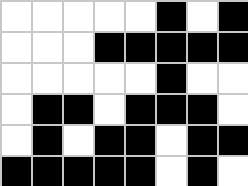[["white", "white", "white", "white", "white", "black", "white", "black"], ["white", "white", "white", "black", "black", "black", "black", "black"], ["white", "white", "white", "white", "white", "black", "white", "white"], ["white", "black", "black", "white", "black", "black", "black", "white"], ["white", "black", "white", "black", "black", "white", "black", "black"], ["black", "black", "black", "black", "black", "white", "black", "white"]]